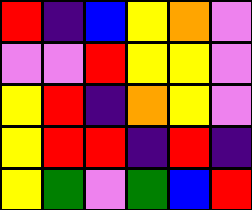[["red", "indigo", "blue", "yellow", "orange", "violet"], ["violet", "violet", "red", "yellow", "yellow", "violet"], ["yellow", "red", "indigo", "orange", "yellow", "violet"], ["yellow", "red", "red", "indigo", "red", "indigo"], ["yellow", "green", "violet", "green", "blue", "red"]]